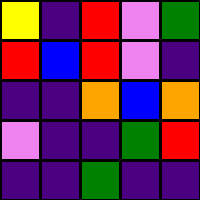[["yellow", "indigo", "red", "violet", "green"], ["red", "blue", "red", "violet", "indigo"], ["indigo", "indigo", "orange", "blue", "orange"], ["violet", "indigo", "indigo", "green", "red"], ["indigo", "indigo", "green", "indigo", "indigo"]]